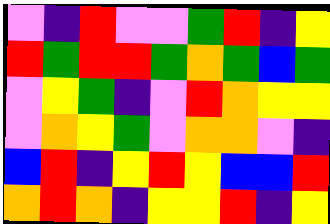[["violet", "indigo", "red", "violet", "violet", "green", "red", "indigo", "yellow"], ["red", "green", "red", "red", "green", "orange", "green", "blue", "green"], ["violet", "yellow", "green", "indigo", "violet", "red", "orange", "yellow", "yellow"], ["violet", "orange", "yellow", "green", "violet", "orange", "orange", "violet", "indigo"], ["blue", "red", "indigo", "yellow", "red", "yellow", "blue", "blue", "red"], ["orange", "red", "orange", "indigo", "yellow", "yellow", "red", "indigo", "yellow"]]